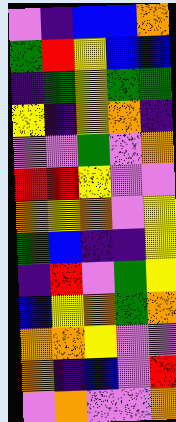[["violet", "indigo", "blue", "blue", "orange"], ["green", "red", "yellow", "blue", "blue"], ["indigo", "green", "yellow", "green", "green"], ["yellow", "indigo", "yellow", "orange", "indigo"], ["violet", "violet", "green", "violet", "orange"], ["red", "red", "yellow", "violet", "violet"], ["orange", "yellow", "orange", "violet", "yellow"], ["green", "blue", "indigo", "indigo", "yellow"], ["indigo", "red", "violet", "green", "yellow"], ["blue", "yellow", "orange", "green", "orange"], ["orange", "orange", "yellow", "violet", "violet"], ["orange", "indigo", "blue", "violet", "red"], ["violet", "orange", "violet", "violet", "orange"]]